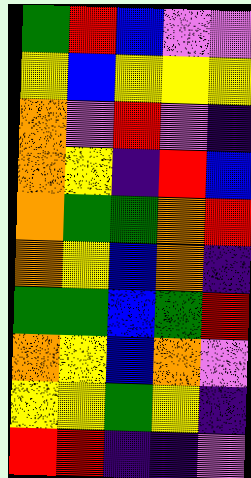[["green", "red", "blue", "violet", "violet"], ["yellow", "blue", "yellow", "yellow", "yellow"], ["orange", "violet", "red", "violet", "indigo"], ["orange", "yellow", "indigo", "red", "blue"], ["orange", "green", "green", "orange", "red"], ["orange", "yellow", "blue", "orange", "indigo"], ["green", "green", "blue", "green", "red"], ["orange", "yellow", "blue", "orange", "violet"], ["yellow", "yellow", "green", "yellow", "indigo"], ["red", "red", "indigo", "indigo", "violet"]]